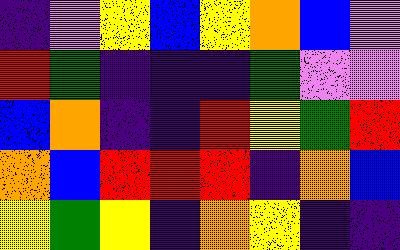[["indigo", "violet", "yellow", "blue", "yellow", "orange", "blue", "violet"], ["red", "green", "indigo", "indigo", "indigo", "green", "violet", "violet"], ["blue", "orange", "indigo", "indigo", "red", "yellow", "green", "red"], ["orange", "blue", "red", "red", "red", "indigo", "orange", "blue"], ["yellow", "green", "yellow", "indigo", "orange", "yellow", "indigo", "indigo"]]